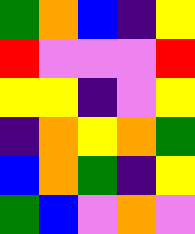[["green", "orange", "blue", "indigo", "yellow"], ["red", "violet", "violet", "violet", "red"], ["yellow", "yellow", "indigo", "violet", "yellow"], ["indigo", "orange", "yellow", "orange", "green"], ["blue", "orange", "green", "indigo", "yellow"], ["green", "blue", "violet", "orange", "violet"]]